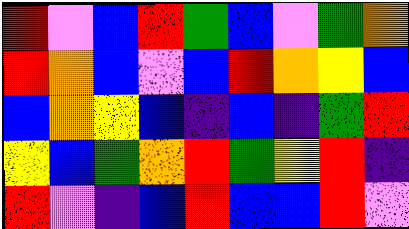[["red", "violet", "blue", "red", "green", "blue", "violet", "green", "orange"], ["red", "orange", "blue", "violet", "blue", "red", "orange", "yellow", "blue"], ["blue", "orange", "yellow", "blue", "indigo", "blue", "indigo", "green", "red"], ["yellow", "blue", "green", "orange", "red", "green", "yellow", "red", "indigo"], ["red", "violet", "indigo", "blue", "red", "blue", "blue", "red", "violet"]]